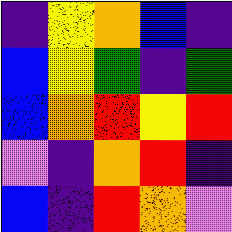[["indigo", "yellow", "orange", "blue", "indigo"], ["blue", "yellow", "green", "indigo", "green"], ["blue", "orange", "red", "yellow", "red"], ["violet", "indigo", "orange", "red", "indigo"], ["blue", "indigo", "red", "orange", "violet"]]